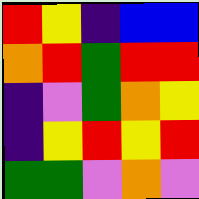[["red", "yellow", "indigo", "blue", "blue"], ["orange", "red", "green", "red", "red"], ["indigo", "violet", "green", "orange", "yellow"], ["indigo", "yellow", "red", "yellow", "red"], ["green", "green", "violet", "orange", "violet"]]